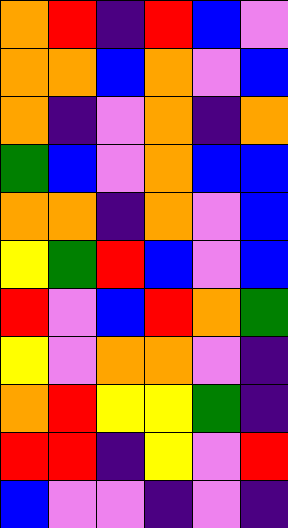[["orange", "red", "indigo", "red", "blue", "violet"], ["orange", "orange", "blue", "orange", "violet", "blue"], ["orange", "indigo", "violet", "orange", "indigo", "orange"], ["green", "blue", "violet", "orange", "blue", "blue"], ["orange", "orange", "indigo", "orange", "violet", "blue"], ["yellow", "green", "red", "blue", "violet", "blue"], ["red", "violet", "blue", "red", "orange", "green"], ["yellow", "violet", "orange", "orange", "violet", "indigo"], ["orange", "red", "yellow", "yellow", "green", "indigo"], ["red", "red", "indigo", "yellow", "violet", "red"], ["blue", "violet", "violet", "indigo", "violet", "indigo"]]